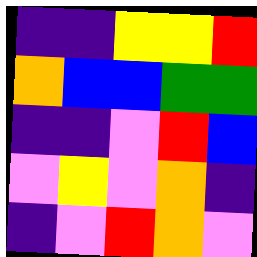[["indigo", "indigo", "yellow", "yellow", "red"], ["orange", "blue", "blue", "green", "green"], ["indigo", "indigo", "violet", "red", "blue"], ["violet", "yellow", "violet", "orange", "indigo"], ["indigo", "violet", "red", "orange", "violet"]]